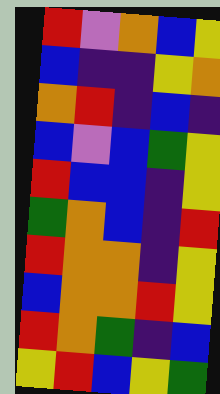[["red", "violet", "orange", "blue", "yellow"], ["blue", "indigo", "indigo", "yellow", "orange"], ["orange", "red", "indigo", "blue", "indigo"], ["blue", "violet", "blue", "green", "yellow"], ["red", "blue", "blue", "indigo", "yellow"], ["green", "orange", "blue", "indigo", "red"], ["red", "orange", "orange", "indigo", "yellow"], ["blue", "orange", "orange", "red", "yellow"], ["red", "orange", "green", "indigo", "blue"], ["yellow", "red", "blue", "yellow", "green"]]